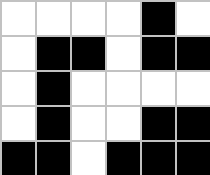[["white", "white", "white", "white", "black", "white"], ["white", "black", "black", "white", "black", "black"], ["white", "black", "white", "white", "white", "white"], ["white", "black", "white", "white", "black", "black"], ["black", "black", "white", "black", "black", "black"]]